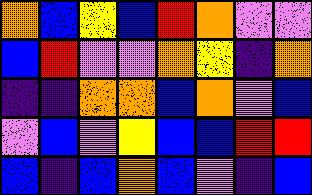[["orange", "blue", "yellow", "blue", "red", "orange", "violet", "violet"], ["blue", "red", "violet", "violet", "orange", "yellow", "indigo", "orange"], ["indigo", "indigo", "orange", "orange", "blue", "orange", "violet", "blue"], ["violet", "blue", "violet", "yellow", "blue", "blue", "red", "red"], ["blue", "indigo", "blue", "orange", "blue", "violet", "indigo", "blue"]]